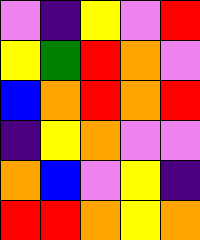[["violet", "indigo", "yellow", "violet", "red"], ["yellow", "green", "red", "orange", "violet"], ["blue", "orange", "red", "orange", "red"], ["indigo", "yellow", "orange", "violet", "violet"], ["orange", "blue", "violet", "yellow", "indigo"], ["red", "red", "orange", "yellow", "orange"]]